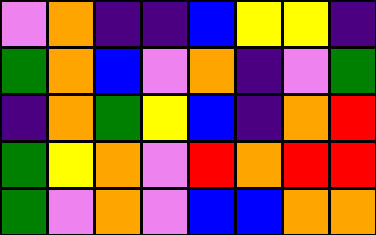[["violet", "orange", "indigo", "indigo", "blue", "yellow", "yellow", "indigo"], ["green", "orange", "blue", "violet", "orange", "indigo", "violet", "green"], ["indigo", "orange", "green", "yellow", "blue", "indigo", "orange", "red"], ["green", "yellow", "orange", "violet", "red", "orange", "red", "red"], ["green", "violet", "orange", "violet", "blue", "blue", "orange", "orange"]]